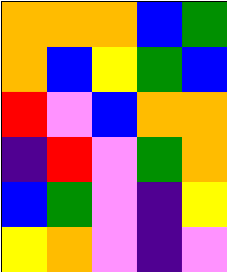[["orange", "orange", "orange", "blue", "green"], ["orange", "blue", "yellow", "green", "blue"], ["red", "violet", "blue", "orange", "orange"], ["indigo", "red", "violet", "green", "orange"], ["blue", "green", "violet", "indigo", "yellow"], ["yellow", "orange", "violet", "indigo", "violet"]]